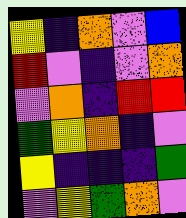[["yellow", "indigo", "orange", "violet", "blue"], ["red", "violet", "indigo", "violet", "orange"], ["violet", "orange", "indigo", "red", "red"], ["green", "yellow", "orange", "indigo", "violet"], ["yellow", "indigo", "indigo", "indigo", "green"], ["violet", "yellow", "green", "orange", "violet"]]